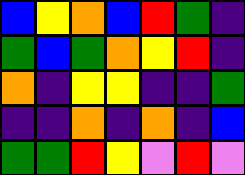[["blue", "yellow", "orange", "blue", "red", "green", "indigo"], ["green", "blue", "green", "orange", "yellow", "red", "indigo"], ["orange", "indigo", "yellow", "yellow", "indigo", "indigo", "green"], ["indigo", "indigo", "orange", "indigo", "orange", "indigo", "blue"], ["green", "green", "red", "yellow", "violet", "red", "violet"]]